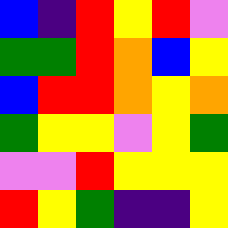[["blue", "indigo", "red", "yellow", "red", "violet"], ["green", "green", "red", "orange", "blue", "yellow"], ["blue", "red", "red", "orange", "yellow", "orange"], ["green", "yellow", "yellow", "violet", "yellow", "green"], ["violet", "violet", "red", "yellow", "yellow", "yellow"], ["red", "yellow", "green", "indigo", "indigo", "yellow"]]